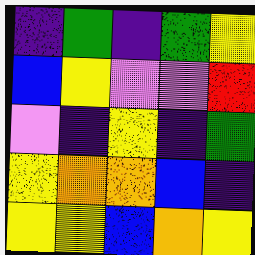[["indigo", "green", "indigo", "green", "yellow"], ["blue", "yellow", "violet", "violet", "red"], ["violet", "indigo", "yellow", "indigo", "green"], ["yellow", "orange", "orange", "blue", "indigo"], ["yellow", "yellow", "blue", "orange", "yellow"]]